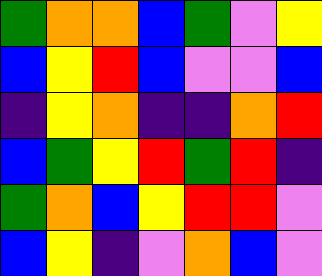[["green", "orange", "orange", "blue", "green", "violet", "yellow"], ["blue", "yellow", "red", "blue", "violet", "violet", "blue"], ["indigo", "yellow", "orange", "indigo", "indigo", "orange", "red"], ["blue", "green", "yellow", "red", "green", "red", "indigo"], ["green", "orange", "blue", "yellow", "red", "red", "violet"], ["blue", "yellow", "indigo", "violet", "orange", "blue", "violet"]]